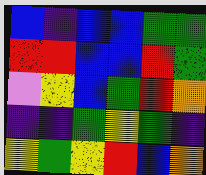[["blue", "indigo", "blue", "blue", "green", "green"], ["red", "red", "blue", "blue", "red", "green"], ["violet", "yellow", "blue", "green", "red", "orange"], ["indigo", "indigo", "green", "yellow", "green", "indigo"], ["yellow", "green", "yellow", "red", "blue", "orange"]]